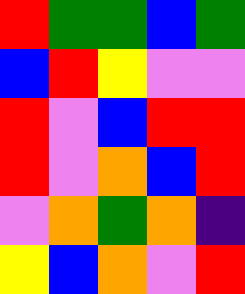[["red", "green", "green", "blue", "green"], ["blue", "red", "yellow", "violet", "violet"], ["red", "violet", "blue", "red", "red"], ["red", "violet", "orange", "blue", "red"], ["violet", "orange", "green", "orange", "indigo"], ["yellow", "blue", "orange", "violet", "red"]]